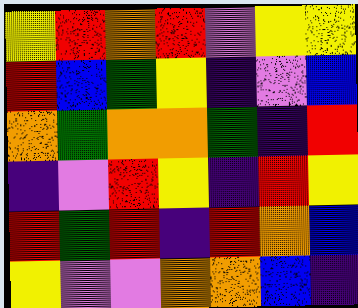[["yellow", "red", "orange", "red", "violet", "yellow", "yellow"], ["red", "blue", "green", "yellow", "indigo", "violet", "blue"], ["orange", "green", "orange", "orange", "green", "indigo", "red"], ["indigo", "violet", "red", "yellow", "indigo", "red", "yellow"], ["red", "green", "red", "indigo", "red", "orange", "blue"], ["yellow", "violet", "violet", "orange", "orange", "blue", "indigo"]]